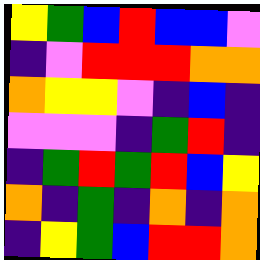[["yellow", "green", "blue", "red", "blue", "blue", "violet"], ["indigo", "violet", "red", "red", "red", "orange", "orange"], ["orange", "yellow", "yellow", "violet", "indigo", "blue", "indigo"], ["violet", "violet", "violet", "indigo", "green", "red", "indigo"], ["indigo", "green", "red", "green", "red", "blue", "yellow"], ["orange", "indigo", "green", "indigo", "orange", "indigo", "orange"], ["indigo", "yellow", "green", "blue", "red", "red", "orange"]]